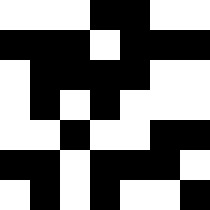[["white", "white", "white", "black", "black", "white", "white"], ["black", "black", "black", "white", "black", "black", "black"], ["white", "black", "black", "black", "black", "white", "white"], ["white", "black", "white", "black", "white", "white", "white"], ["white", "white", "black", "white", "white", "black", "black"], ["black", "black", "white", "black", "black", "black", "white"], ["white", "black", "white", "black", "white", "white", "black"]]